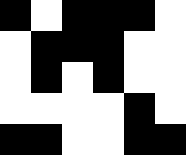[["black", "white", "black", "black", "black", "white"], ["white", "black", "black", "black", "white", "white"], ["white", "black", "white", "black", "white", "white"], ["white", "white", "white", "white", "black", "white"], ["black", "black", "white", "white", "black", "black"]]